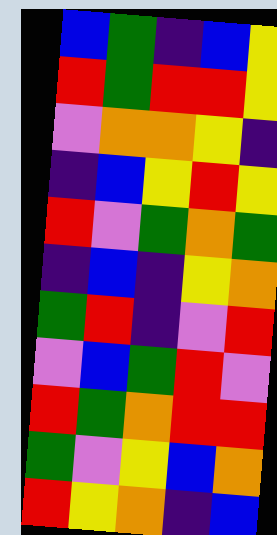[["blue", "green", "indigo", "blue", "yellow"], ["red", "green", "red", "red", "yellow"], ["violet", "orange", "orange", "yellow", "indigo"], ["indigo", "blue", "yellow", "red", "yellow"], ["red", "violet", "green", "orange", "green"], ["indigo", "blue", "indigo", "yellow", "orange"], ["green", "red", "indigo", "violet", "red"], ["violet", "blue", "green", "red", "violet"], ["red", "green", "orange", "red", "red"], ["green", "violet", "yellow", "blue", "orange"], ["red", "yellow", "orange", "indigo", "blue"]]